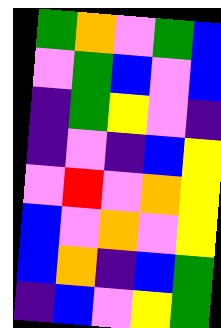[["green", "orange", "violet", "green", "blue"], ["violet", "green", "blue", "violet", "blue"], ["indigo", "green", "yellow", "violet", "indigo"], ["indigo", "violet", "indigo", "blue", "yellow"], ["violet", "red", "violet", "orange", "yellow"], ["blue", "violet", "orange", "violet", "yellow"], ["blue", "orange", "indigo", "blue", "green"], ["indigo", "blue", "violet", "yellow", "green"]]